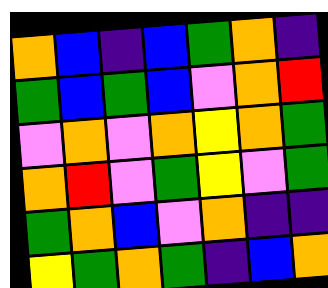[["orange", "blue", "indigo", "blue", "green", "orange", "indigo"], ["green", "blue", "green", "blue", "violet", "orange", "red"], ["violet", "orange", "violet", "orange", "yellow", "orange", "green"], ["orange", "red", "violet", "green", "yellow", "violet", "green"], ["green", "orange", "blue", "violet", "orange", "indigo", "indigo"], ["yellow", "green", "orange", "green", "indigo", "blue", "orange"]]